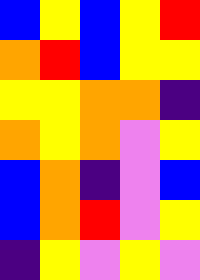[["blue", "yellow", "blue", "yellow", "red"], ["orange", "red", "blue", "yellow", "yellow"], ["yellow", "yellow", "orange", "orange", "indigo"], ["orange", "yellow", "orange", "violet", "yellow"], ["blue", "orange", "indigo", "violet", "blue"], ["blue", "orange", "red", "violet", "yellow"], ["indigo", "yellow", "violet", "yellow", "violet"]]